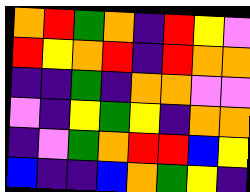[["orange", "red", "green", "orange", "indigo", "red", "yellow", "violet"], ["red", "yellow", "orange", "red", "indigo", "red", "orange", "orange"], ["indigo", "indigo", "green", "indigo", "orange", "orange", "violet", "violet"], ["violet", "indigo", "yellow", "green", "yellow", "indigo", "orange", "orange"], ["indigo", "violet", "green", "orange", "red", "red", "blue", "yellow"], ["blue", "indigo", "indigo", "blue", "orange", "green", "yellow", "indigo"]]